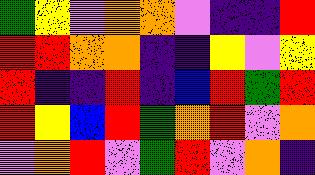[["green", "yellow", "violet", "orange", "orange", "violet", "indigo", "indigo", "red"], ["red", "red", "orange", "orange", "indigo", "indigo", "yellow", "violet", "yellow"], ["red", "indigo", "indigo", "red", "indigo", "blue", "red", "green", "red"], ["red", "yellow", "blue", "red", "green", "orange", "red", "violet", "orange"], ["violet", "orange", "red", "violet", "green", "red", "violet", "orange", "indigo"]]